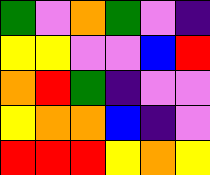[["green", "violet", "orange", "green", "violet", "indigo"], ["yellow", "yellow", "violet", "violet", "blue", "red"], ["orange", "red", "green", "indigo", "violet", "violet"], ["yellow", "orange", "orange", "blue", "indigo", "violet"], ["red", "red", "red", "yellow", "orange", "yellow"]]